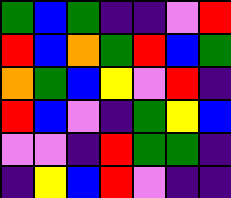[["green", "blue", "green", "indigo", "indigo", "violet", "red"], ["red", "blue", "orange", "green", "red", "blue", "green"], ["orange", "green", "blue", "yellow", "violet", "red", "indigo"], ["red", "blue", "violet", "indigo", "green", "yellow", "blue"], ["violet", "violet", "indigo", "red", "green", "green", "indigo"], ["indigo", "yellow", "blue", "red", "violet", "indigo", "indigo"]]